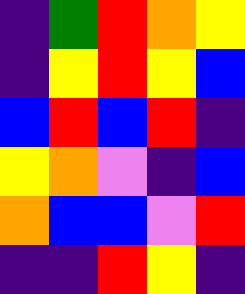[["indigo", "green", "red", "orange", "yellow"], ["indigo", "yellow", "red", "yellow", "blue"], ["blue", "red", "blue", "red", "indigo"], ["yellow", "orange", "violet", "indigo", "blue"], ["orange", "blue", "blue", "violet", "red"], ["indigo", "indigo", "red", "yellow", "indigo"]]